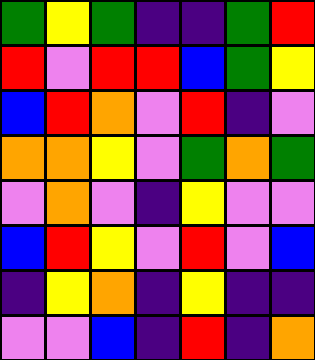[["green", "yellow", "green", "indigo", "indigo", "green", "red"], ["red", "violet", "red", "red", "blue", "green", "yellow"], ["blue", "red", "orange", "violet", "red", "indigo", "violet"], ["orange", "orange", "yellow", "violet", "green", "orange", "green"], ["violet", "orange", "violet", "indigo", "yellow", "violet", "violet"], ["blue", "red", "yellow", "violet", "red", "violet", "blue"], ["indigo", "yellow", "orange", "indigo", "yellow", "indigo", "indigo"], ["violet", "violet", "blue", "indigo", "red", "indigo", "orange"]]